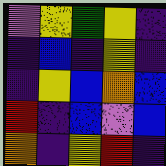[["violet", "yellow", "green", "yellow", "indigo"], ["indigo", "blue", "indigo", "yellow", "indigo"], ["indigo", "yellow", "blue", "orange", "blue"], ["red", "indigo", "blue", "violet", "blue"], ["orange", "indigo", "yellow", "red", "indigo"]]